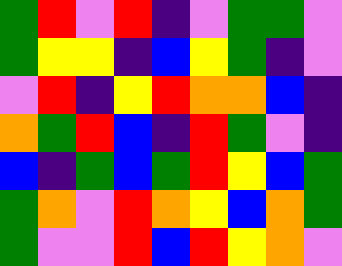[["green", "red", "violet", "red", "indigo", "violet", "green", "green", "violet"], ["green", "yellow", "yellow", "indigo", "blue", "yellow", "green", "indigo", "violet"], ["violet", "red", "indigo", "yellow", "red", "orange", "orange", "blue", "indigo"], ["orange", "green", "red", "blue", "indigo", "red", "green", "violet", "indigo"], ["blue", "indigo", "green", "blue", "green", "red", "yellow", "blue", "green"], ["green", "orange", "violet", "red", "orange", "yellow", "blue", "orange", "green"], ["green", "violet", "violet", "red", "blue", "red", "yellow", "orange", "violet"]]